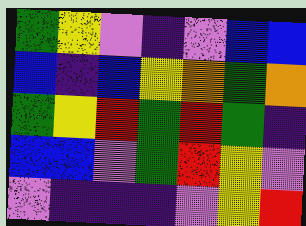[["green", "yellow", "violet", "indigo", "violet", "blue", "blue"], ["blue", "indigo", "blue", "yellow", "orange", "green", "orange"], ["green", "yellow", "red", "green", "red", "green", "indigo"], ["blue", "blue", "violet", "green", "red", "yellow", "violet"], ["violet", "indigo", "indigo", "indigo", "violet", "yellow", "red"]]